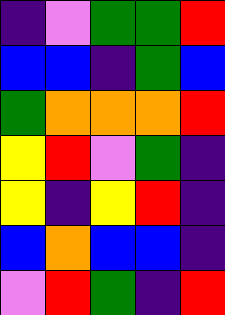[["indigo", "violet", "green", "green", "red"], ["blue", "blue", "indigo", "green", "blue"], ["green", "orange", "orange", "orange", "red"], ["yellow", "red", "violet", "green", "indigo"], ["yellow", "indigo", "yellow", "red", "indigo"], ["blue", "orange", "blue", "blue", "indigo"], ["violet", "red", "green", "indigo", "red"]]